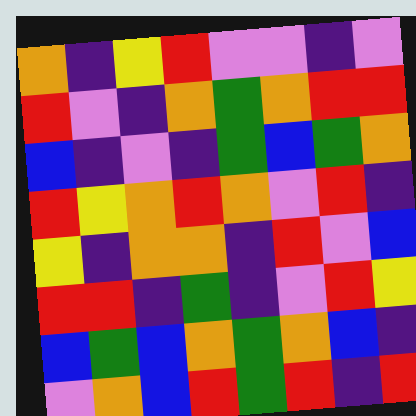[["orange", "indigo", "yellow", "red", "violet", "violet", "indigo", "violet"], ["red", "violet", "indigo", "orange", "green", "orange", "red", "red"], ["blue", "indigo", "violet", "indigo", "green", "blue", "green", "orange"], ["red", "yellow", "orange", "red", "orange", "violet", "red", "indigo"], ["yellow", "indigo", "orange", "orange", "indigo", "red", "violet", "blue"], ["red", "red", "indigo", "green", "indigo", "violet", "red", "yellow"], ["blue", "green", "blue", "orange", "green", "orange", "blue", "indigo"], ["violet", "orange", "blue", "red", "green", "red", "indigo", "red"]]